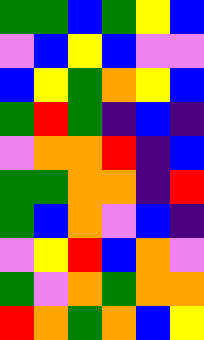[["green", "green", "blue", "green", "yellow", "blue"], ["violet", "blue", "yellow", "blue", "violet", "violet"], ["blue", "yellow", "green", "orange", "yellow", "blue"], ["green", "red", "green", "indigo", "blue", "indigo"], ["violet", "orange", "orange", "red", "indigo", "blue"], ["green", "green", "orange", "orange", "indigo", "red"], ["green", "blue", "orange", "violet", "blue", "indigo"], ["violet", "yellow", "red", "blue", "orange", "violet"], ["green", "violet", "orange", "green", "orange", "orange"], ["red", "orange", "green", "orange", "blue", "yellow"]]